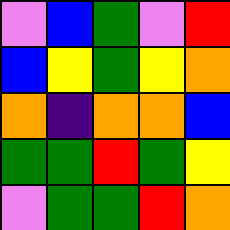[["violet", "blue", "green", "violet", "red"], ["blue", "yellow", "green", "yellow", "orange"], ["orange", "indigo", "orange", "orange", "blue"], ["green", "green", "red", "green", "yellow"], ["violet", "green", "green", "red", "orange"]]